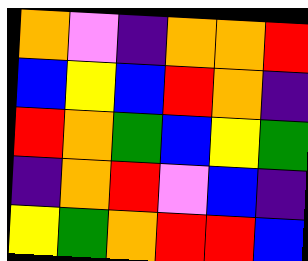[["orange", "violet", "indigo", "orange", "orange", "red"], ["blue", "yellow", "blue", "red", "orange", "indigo"], ["red", "orange", "green", "blue", "yellow", "green"], ["indigo", "orange", "red", "violet", "blue", "indigo"], ["yellow", "green", "orange", "red", "red", "blue"]]